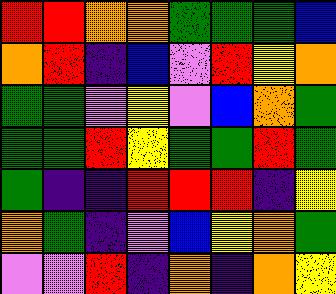[["red", "red", "orange", "orange", "green", "green", "green", "blue"], ["orange", "red", "indigo", "blue", "violet", "red", "yellow", "orange"], ["green", "green", "violet", "yellow", "violet", "blue", "orange", "green"], ["green", "green", "red", "yellow", "green", "green", "red", "green"], ["green", "indigo", "indigo", "red", "red", "red", "indigo", "yellow"], ["orange", "green", "indigo", "violet", "blue", "yellow", "orange", "green"], ["violet", "violet", "red", "indigo", "orange", "indigo", "orange", "yellow"]]